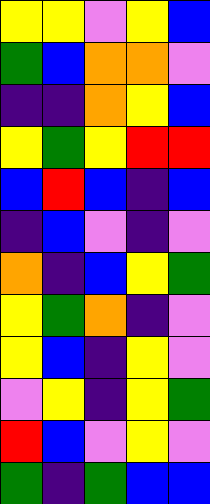[["yellow", "yellow", "violet", "yellow", "blue"], ["green", "blue", "orange", "orange", "violet"], ["indigo", "indigo", "orange", "yellow", "blue"], ["yellow", "green", "yellow", "red", "red"], ["blue", "red", "blue", "indigo", "blue"], ["indigo", "blue", "violet", "indigo", "violet"], ["orange", "indigo", "blue", "yellow", "green"], ["yellow", "green", "orange", "indigo", "violet"], ["yellow", "blue", "indigo", "yellow", "violet"], ["violet", "yellow", "indigo", "yellow", "green"], ["red", "blue", "violet", "yellow", "violet"], ["green", "indigo", "green", "blue", "blue"]]